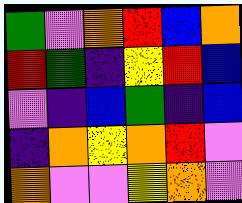[["green", "violet", "orange", "red", "blue", "orange"], ["red", "green", "indigo", "yellow", "red", "blue"], ["violet", "indigo", "blue", "green", "indigo", "blue"], ["indigo", "orange", "yellow", "orange", "red", "violet"], ["orange", "violet", "violet", "yellow", "orange", "violet"]]